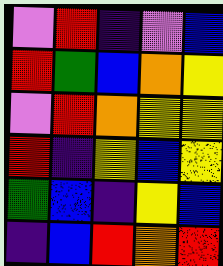[["violet", "red", "indigo", "violet", "blue"], ["red", "green", "blue", "orange", "yellow"], ["violet", "red", "orange", "yellow", "yellow"], ["red", "indigo", "yellow", "blue", "yellow"], ["green", "blue", "indigo", "yellow", "blue"], ["indigo", "blue", "red", "orange", "red"]]